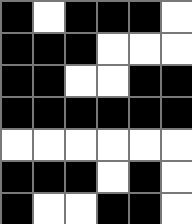[["black", "white", "black", "black", "black", "white"], ["black", "black", "black", "white", "white", "white"], ["black", "black", "white", "white", "black", "black"], ["black", "black", "black", "black", "black", "black"], ["white", "white", "white", "white", "white", "white"], ["black", "black", "black", "white", "black", "white"], ["black", "white", "white", "black", "black", "white"]]